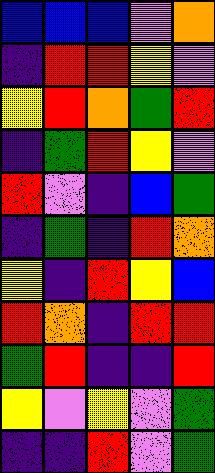[["blue", "blue", "blue", "violet", "orange"], ["indigo", "red", "red", "yellow", "violet"], ["yellow", "red", "orange", "green", "red"], ["indigo", "green", "red", "yellow", "violet"], ["red", "violet", "indigo", "blue", "green"], ["indigo", "green", "indigo", "red", "orange"], ["yellow", "indigo", "red", "yellow", "blue"], ["red", "orange", "indigo", "red", "red"], ["green", "red", "indigo", "indigo", "red"], ["yellow", "violet", "yellow", "violet", "green"], ["indigo", "indigo", "red", "violet", "green"]]